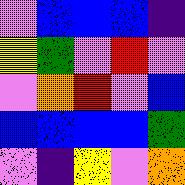[["violet", "blue", "blue", "blue", "indigo"], ["yellow", "green", "violet", "red", "violet"], ["violet", "orange", "red", "violet", "blue"], ["blue", "blue", "blue", "blue", "green"], ["violet", "indigo", "yellow", "violet", "orange"]]